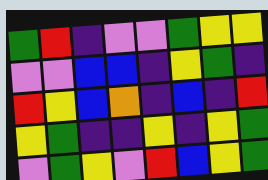[["green", "red", "indigo", "violet", "violet", "green", "yellow", "yellow"], ["violet", "violet", "blue", "blue", "indigo", "yellow", "green", "indigo"], ["red", "yellow", "blue", "orange", "indigo", "blue", "indigo", "red"], ["yellow", "green", "indigo", "indigo", "yellow", "indigo", "yellow", "green"], ["violet", "green", "yellow", "violet", "red", "blue", "yellow", "green"]]